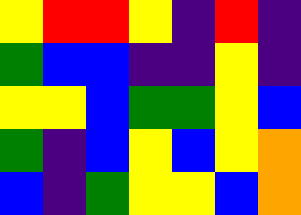[["yellow", "red", "red", "yellow", "indigo", "red", "indigo"], ["green", "blue", "blue", "indigo", "indigo", "yellow", "indigo"], ["yellow", "yellow", "blue", "green", "green", "yellow", "blue"], ["green", "indigo", "blue", "yellow", "blue", "yellow", "orange"], ["blue", "indigo", "green", "yellow", "yellow", "blue", "orange"]]